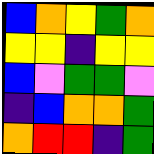[["blue", "orange", "yellow", "green", "orange"], ["yellow", "yellow", "indigo", "yellow", "yellow"], ["blue", "violet", "green", "green", "violet"], ["indigo", "blue", "orange", "orange", "green"], ["orange", "red", "red", "indigo", "green"]]